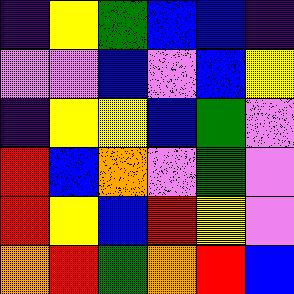[["indigo", "yellow", "green", "blue", "blue", "indigo"], ["violet", "violet", "blue", "violet", "blue", "yellow"], ["indigo", "yellow", "yellow", "blue", "green", "violet"], ["red", "blue", "orange", "violet", "green", "violet"], ["red", "yellow", "blue", "red", "yellow", "violet"], ["orange", "red", "green", "orange", "red", "blue"]]